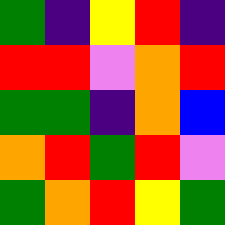[["green", "indigo", "yellow", "red", "indigo"], ["red", "red", "violet", "orange", "red"], ["green", "green", "indigo", "orange", "blue"], ["orange", "red", "green", "red", "violet"], ["green", "orange", "red", "yellow", "green"]]